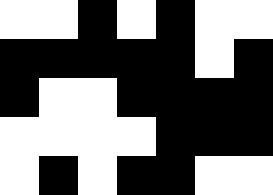[["white", "white", "black", "white", "black", "white", "white"], ["black", "black", "black", "black", "black", "white", "black"], ["black", "white", "white", "black", "black", "black", "black"], ["white", "white", "white", "white", "black", "black", "black"], ["white", "black", "white", "black", "black", "white", "white"]]